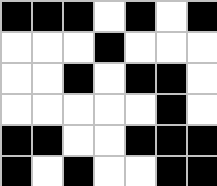[["black", "black", "black", "white", "black", "white", "black"], ["white", "white", "white", "black", "white", "white", "white"], ["white", "white", "black", "white", "black", "black", "white"], ["white", "white", "white", "white", "white", "black", "white"], ["black", "black", "white", "white", "black", "black", "black"], ["black", "white", "black", "white", "white", "black", "black"]]